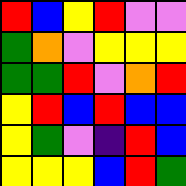[["red", "blue", "yellow", "red", "violet", "violet"], ["green", "orange", "violet", "yellow", "yellow", "yellow"], ["green", "green", "red", "violet", "orange", "red"], ["yellow", "red", "blue", "red", "blue", "blue"], ["yellow", "green", "violet", "indigo", "red", "blue"], ["yellow", "yellow", "yellow", "blue", "red", "green"]]